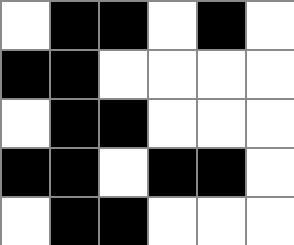[["white", "black", "black", "white", "black", "white"], ["black", "black", "white", "white", "white", "white"], ["white", "black", "black", "white", "white", "white"], ["black", "black", "white", "black", "black", "white"], ["white", "black", "black", "white", "white", "white"]]